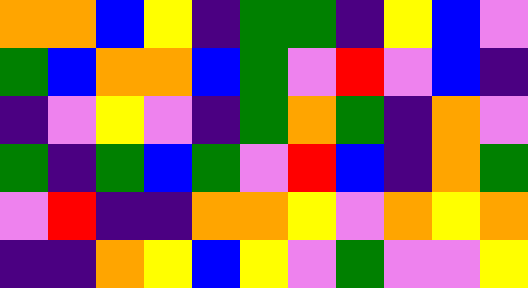[["orange", "orange", "blue", "yellow", "indigo", "green", "green", "indigo", "yellow", "blue", "violet"], ["green", "blue", "orange", "orange", "blue", "green", "violet", "red", "violet", "blue", "indigo"], ["indigo", "violet", "yellow", "violet", "indigo", "green", "orange", "green", "indigo", "orange", "violet"], ["green", "indigo", "green", "blue", "green", "violet", "red", "blue", "indigo", "orange", "green"], ["violet", "red", "indigo", "indigo", "orange", "orange", "yellow", "violet", "orange", "yellow", "orange"], ["indigo", "indigo", "orange", "yellow", "blue", "yellow", "violet", "green", "violet", "violet", "yellow"]]